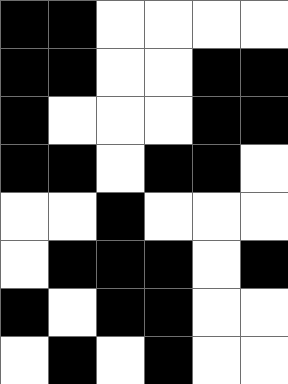[["black", "black", "white", "white", "white", "white"], ["black", "black", "white", "white", "black", "black"], ["black", "white", "white", "white", "black", "black"], ["black", "black", "white", "black", "black", "white"], ["white", "white", "black", "white", "white", "white"], ["white", "black", "black", "black", "white", "black"], ["black", "white", "black", "black", "white", "white"], ["white", "black", "white", "black", "white", "white"]]